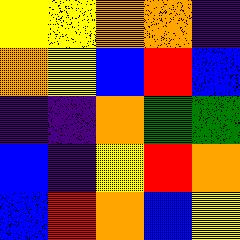[["yellow", "yellow", "orange", "orange", "indigo"], ["orange", "yellow", "blue", "red", "blue"], ["indigo", "indigo", "orange", "green", "green"], ["blue", "indigo", "yellow", "red", "orange"], ["blue", "red", "orange", "blue", "yellow"]]